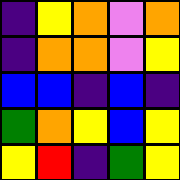[["indigo", "yellow", "orange", "violet", "orange"], ["indigo", "orange", "orange", "violet", "yellow"], ["blue", "blue", "indigo", "blue", "indigo"], ["green", "orange", "yellow", "blue", "yellow"], ["yellow", "red", "indigo", "green", "yellow"]]